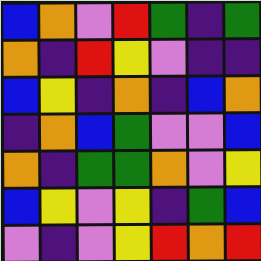[["blue", "orange", "violet", "red", "green", "indigo", "green"], ["orange", "indigo", "red", "yellow", "violet", "indigo", "indigo"], ["blue", "yellow", "indigo", "orange", "indigo", "blue", "orange"], ["indigo", "orange", "blue", "green", "violet", "violet", "blue"], ["orange", "indigo", "green", "green", "orange", "violet", "yellow"], ["blue", "yellow", "violet", "yellow", "indigo", "green", "blue"], ["violet", "indigo", "violet", "yellow", "red", "orange", "red"]]